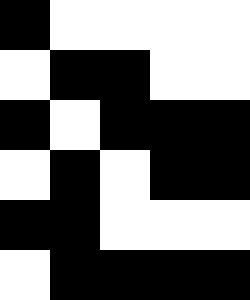[["black", "white", "white", "white", "white"], ["white", "black", "black", "white", "white"], ["black", "white", "black", "black", "black"], ["white", "black", "white", "black", "black"], ["black", "black", "white", "white", "white"], ["white", "black", "black", "black", "black"]]